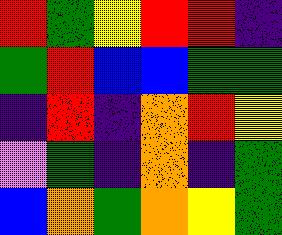[["red", "green", "yellow", "red", "red", "indigo"], ["green", "red", "blue", "blue", "green", "green"], ["indigo", "red", "indigo", "orange", "red", "yellow"], ["violet", "green", "indigo", "orange", "indigo", "green"], ["blue", "orange", "green", "orange", "yellow", "green"]]